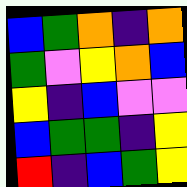[["blue", "green", "orange", "indigo", "orange"], ["green", "violet", "yellow", "orange", "blue"], ["yellow", "indigo", "blue", "violet", "violet"], ["blue", "green", "green", "indigo", "yellow"], ["red", "indigo", "blue", "green", "yellow"]]